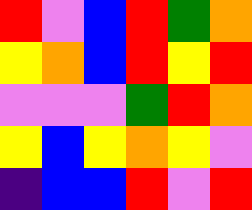[["red", "violet", "blue", "red", "green", "orange"], ["yellow", "orange", "blue", "red", "yellow", "red"], ["violet", "violet", "violet", "green", "red", "orange"], ["yellow", "blue", "yellow", "orange", "yellow", "violet"], ["indigo", "blue", "blue", "red", "violet", "red"]]